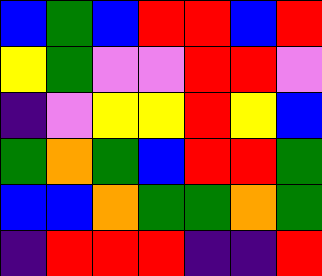[["blue", "green", "blue", "red", "red", "blue", "red"], ["yellow", "green", "violet", "violet", "red", "red", "violet"], ["indigo", "violet", "yellow", "yellow", "red", "yellow", "blue"], ["green", "orange", "green", "blue", "red", "red", "green"], ["blue", "blue", "orange", "green", "green", "orange", "green"], ["indigo", "red", "red", "red", "indigo", "indigo", "red"]]